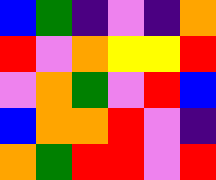[["blue", "green", "indigo", "violet", "indigo", "orange"], ["red", "violet", "orange", "yellow", "yellow", "red"], ["violet", "orange", "green", "violet", "red", "blue"], ["blue", "orange", "orange", "red", "violet", "indigo"], ["orange", "green", "red", "red", "violet", "red"]]